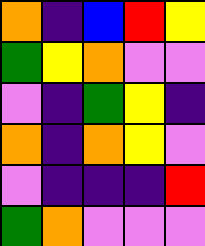[["orange", "indigo", "blue", "red", "yellow"], ["green", "yellow", "orange", "violet", "violet"], ["violet", "indigo", "green", "yellow", "indigo"], ["orange", "indigo", "orange", "yellow", "violet"], ["violet", "indigo", "indigo", "indigo", "red"], ["green", "orange", "violet", "violet", "violet"]]